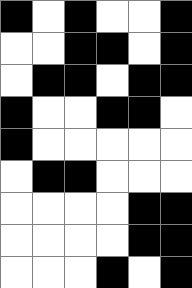[["black", "white", "black", "white", "white", "black"], ["white", "white", "black", "black", "white", "black"], ["white", "black", "black", "white", "black", "black"], ["black", "white", "white", "black", "black", "white"], ["black", "white", "white", "white", "white", "white"], ["white", "black", "black", "white", "white", "white"], ["white", "white", "white", "white", "black", "black"], ["white", "white", "white", "white", "black", "black"], ["white", "white", "white", "black", "white", "black"]]